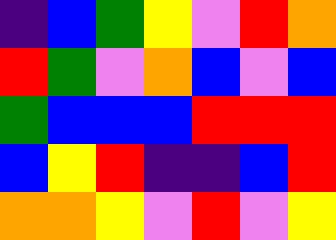[["indigo", "blue", "green", "yellow", "violet", "red", "orange"], ["red", "green", "violet", "orange", "blue", "violet", "blue"], ["green", "blue", "blue", "blue", "red", "red", "red"], ["blue", "yellow", "red", "indigo", "indigo", "blue", "red"], ["orange", "orange", "yellow", "violet", "red", "violet", "yellow"]]